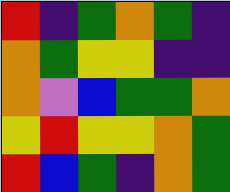[["red", "indigo", "green", "orange", "green", "indigo"], ["orange", "green", "yellow", "yellow", "indigo", "indigo"], ["orange", "violet", "blue", "green", "green", "orange"], ["yellow", "red", "yellow", "yellow", "orange", "green"], ["red", "blue", "green", "indigo", "orange", "green"]]